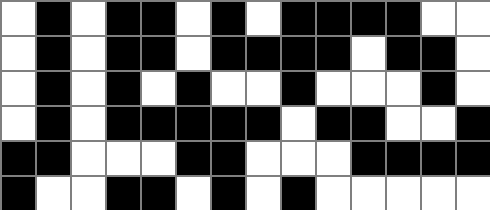[["white", "black", "white", "black", "black", "white", "black", "white", "black", "black", "black", "black", "white", "white"], ["white", "black", "white", "black", "black", "white", "black", "black", "black", "black", "white", "black", "black", "white"], ["white", "black", "white", "black", "white", "black", "white", "white", "black", "white", "white", "white", "black", "white"], ["white", "black", "white", "black", "black", "black", "black", "black", "white", "black", "black", "white", "white", "black"], ["black", "black", "white", "white", "white", "black", "black", "white", "white", "white", "black", "black", "black", "black"], ["black", "white", "white", "black", "black", "white", "black", "white", "black", "white", "white", "white", "white", "white"]]